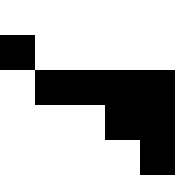[["white", "white", "white", "white", "white"], ["black", "white", "white", "white", "white"], ["white", "black", "black", "black", "black"], ["white", "white", "white", "black", "black"], ["white", "white", "white", "white", "black"]]